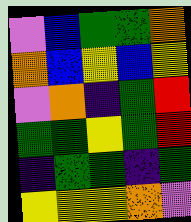[["violet", "blue", "green", "green", "orange"], ["orange", "blue", "yellow", "blue", "yellow"], ["violet", "orange", "indigo", "green", "red"], ["green", "green", "yellow", "green", "red"], ["indigo", "green", "green", "indigo", "green"], ["yellow", "yellow", "yellow", "orange", "violet"]]